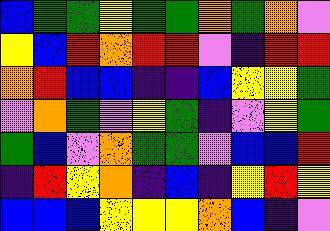[["blue", "green", "green", "yellow", "green", "green", "orange", "green", "orange", "violet"], ["yellow", "blue", "red", "orange", "red", "red", "violet", "indigo", "red", "red"], ["orange", "red", "blue", "blue", "indigo", "indigo", "blue", "yellow", "yellow", "green"], ["violet", "orange", "green", "violet", "yellow", "green", "indigo", "violet", "yellow", "green"], ["green", "blue", "violet", "orange", "green", "green", "violet", "blue", "blue", "red"], ["indigo", "red", "yellow", "orange", "indigo", "blue", "indigo", "yellow", "red", "yellow"], ["blue", "blue", "blue", "yellow", "yellow", "yellow", "orange", "blue", "indigo", "violet"]]